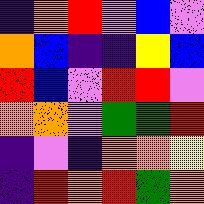[["indigo", "orange", "red", "violet", "blue", "violet"], ["orange", "blue", "indigo", "indigo", "yellow", "blue"], ["red", "blue", "violet", "red", "red", "violet"], ["orange", "orange", "violet", "green", "green", "red"], ["indigo", "violet", "indigo", "orange", "orange", "yellow"], ["indigo", "red", "orange", "red", "green", "orange"]]